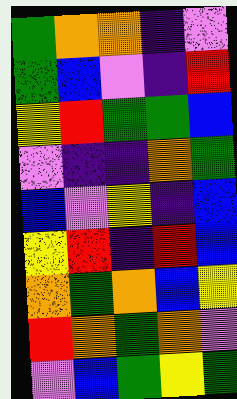[["green", "orange", "orange", "indigo", "violet"], ["green", "blue", "violet", "indigo", "red"], ["yellow", "red", "green", "green", "blue"], ["violet", "indigo", "indigo", "orange", "green"], ["blue", "violet", "yellow", "indigo", "blue"], ["yellow", "red", "indigo", "red", "blue"], ["orange", "green", "orange", "blue", "yellow"], ["red", "orange", "green", "orange", "violet"], ["violet", "blue", "green", "yellow", "green"]]